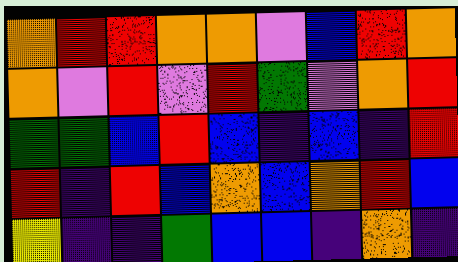[["orange", "red", "red", "orange", "orange", "violet", "blue", "red", "orange"], ["orange", "violet", "red", "violet", "red", "green", "violet", "orange", "red"], ["green", "green", "blue", "red", "blue", "indigo", "blue", "indigo", "red"], ["red", "indigo", "red", "blue", "orange", "blue", "orange", "red", "blue"], ["yellow", "indigo", "indigo", "green", "blue", "blue", "indigo", "orange", "indigo"]]